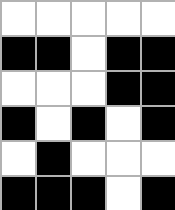[["white", "white", "white", "white", "white"], ["black", "black", "white", "black", "black"], ["white", "white", "white", "black", "black"], ["black", "white", "black", "white", "black"], ["white", "black", "white", "white", "white"], ["black", "black", "black", "white", "black"]]